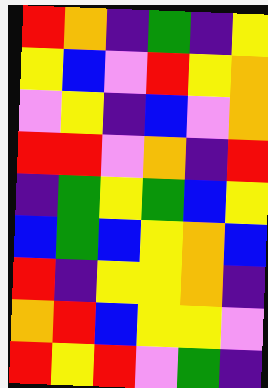[["red", "orange", "indigo", "green", "indigo", "yellow"], ["yellow", "blue", "violet", "red", "yellow", "orange"], ["violet", "yellow", "indigo", "blue", "violet", "orange"], ["red", "red", "violet", "orange", "indigo", "red"], ["indigo", "green", "yellow", "green", "blue", "yellow"], ["blue", "green", "blue", "yellow", "orange", "blue"], ["red", "indigo", "yellow", "yellow", "orange", "indigo"], ["orange", "red", "blue", "yellow", "yellow", "violet"], ["red", "yellow", "red", "violet", "green", "indigo"]]